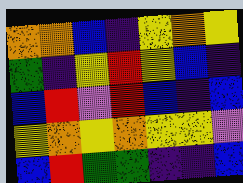[["orange", "orange", "blue", "indigo", "yellow", "orange", "yellow"], ["green", "indigo", "yellow", "red", "yellow", "blue", "indigo"], ["blue", "red", "violet", "red", "blue", "indigo", "blue"], ["yellow", "orange", "yellow", "orange", "yellow", "yellow", "violet"], ["blue", "red", "green", "green", "indigo", "indigo", "blue"]]